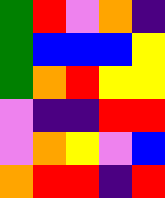[["green", "red", "violet", "orange", "indigo"], ["green", "blue", "blue", "blue", "yellow"], ["green", "orange", "red", "yellow", "yellow"], ["violet", "indigo", "indigo", "red", "red"], ["violet", "orange", "yellow", "violet", "blue"], ["orange", "red", "red", "indigo", "red"]]